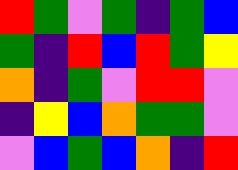[["red", "green", "violet", "green", "indigo", "green", "blue"], ["green", "indigo", "red", "blue", "red", "green", "yellow"], ["orange", "indigo", "green", "violet", "red", "red", "violet"], ["indigo", "yellow", "blue", "orange", "green", "green", "violet"], ["violet", "blue", "green", "blue", "orange", "indigo", "red"]]